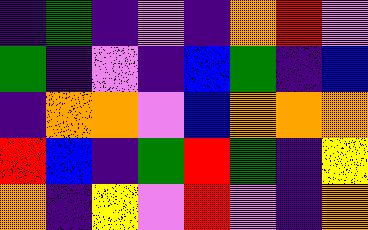[["indigo", "green", "indigo", "violet", "indigo", "orange", "red", "violet"], ["green", "indigo", "violet", "indigo", "blue", "green", "indigo", "blue"], ["indigo", "orange", "orange", "violet", "blue", "orange", "orange", "orange"], ["red", "blue", "indigo", "green", "red", "green", "indigo", "yellow"], ["orange", "indigo", "yellow", "violet", "red", "violet", "indigo", "orange"]]